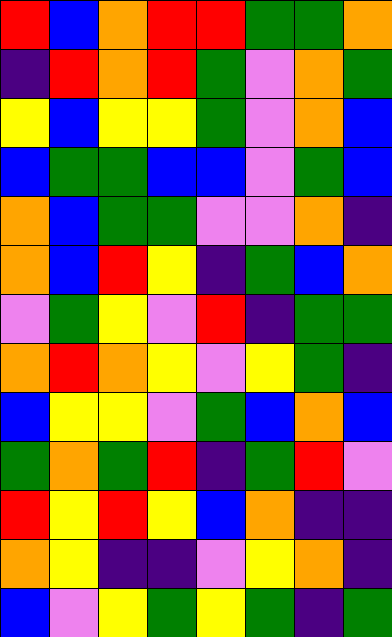[["red", "blue", "orange", "red", "red", "green", "green", "orange"], ["indigo", "red", "orange", "red", "green", "violet", "orange", "green"], ["yellow", "blue", "yellow", "yellow", "green", "violet", "orange", "blue"], ["blue", "green", "green", "blue", "blue", "violet", "green", "blue"], ["orange", "blue", "green", "green", "violet", "violet", "orange", "indigo"], ["orange", "blue", "red", "yellow", "indigo", "green", "blue", "orange"], ["violet", "green", "yellow", "violet", "red", "indigo", "green", "green"], ["orange", "red", "orange", "yellow", "violet", "yellow", "green", "indigo"], ["blue", "yellow", "yellow", "violet", "green", "blue", "orange", "blue"], ["green", "orange", "green", "red", "indigo", "green", "red", "violet"], ["red", "yellow", "red", "yellow", "blue", "orange", "indigo", "indigo"], ["orange", "yellow", "indigo", "indigo", "violet", "yellow", "orange", "indigo"], ["blue", "violet", "yellow", "green", "yellow", "green", "indigo", "green"]]